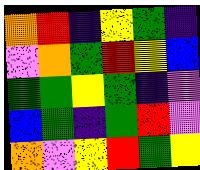[["orange", "red", "indigo", "yellow", "green", "indigo"], ["violet", "orange", "green", "red", "yellow", "blue"], ["green", "green", "yellow", "green", "indigo", "violet"], ["blue", "green", "indigo", "green", "red", "violet"], ["orange", "violet", "yellow", "red", "green", "yellow"]]